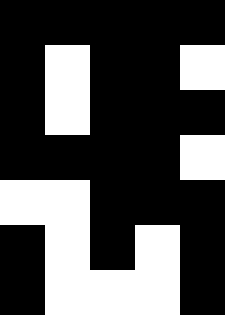[["black", "black", "black", "black", "black"], ["black", "white", "black", "black", "white"], ["black", "white", "black", "black", "black"], ["black", "black", "black", "black", "white"], ["white", "white", "black", "black", "black"], ["black", "white", "black", "white", "black"], ["black", "white", "white", "white", "black"]]